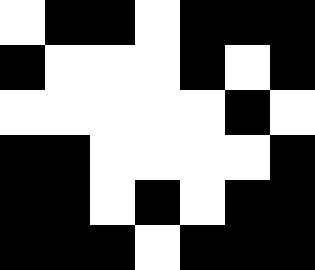[["white", "black", "black", "white", "black", "black", "black"], ["black", "white", "white", "white", "black", "white", "black"], ["white", "white", "white", "white", "white", "black", "white"], ["black", "black", "white", "white", "white", "white", "black"], ["black", "black", "white", "black", "white", "black", "black"], ["black", "black", "black", "white", "black", "black", "black"]]